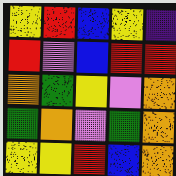[["yellow", "red", "blue", "yellow", "indigo"], ["red", "violet", "blue", "red", "red"], ["orange", "green", "yellow", "violet", "orange"], ["green", "orange", "violet", "green", "orange"], ["yellow", "yellow", "red", "blue", "orange"]]